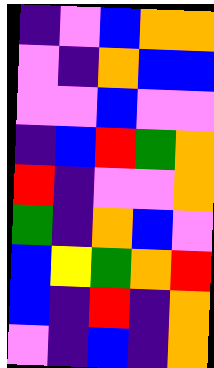[["indigo", "violet", "blue", "orange", "orange"], ["violet", "indigo", "orange", "blue", "blue"], ["violet", "violet", "blue", "violet", "violet"], ["indigo", "blue", "red", "green", "orange"], ["red", "indigo", "violet", "violet", "orange"], ["green", "indigo", "orange", "blue", "violet"], ["blue", "yellow", "green", "orange", "red"], ["blue", "indigo", "red", "indigo", "orange"], ["violet", "indigo", "blue", "indigo", "orange"]]